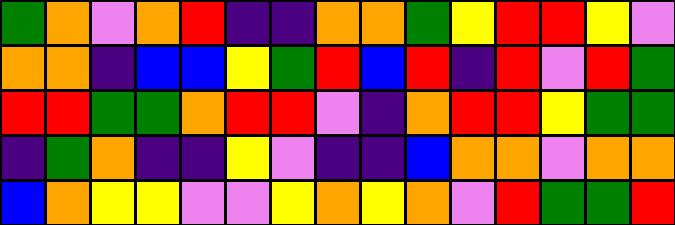[["green", "orange", "violet", "orange", "red", "indigo", "indigo", "orange", "orange", "green", "yellow", "red", "red", "yellow", "violet"], ["orange", "orange", "indigo", "blue", "blue", "yellow", "green", "red", "blue", "red", "indigo", "red", "violet", "red", "green"], ["red", "red", "green", "green", "orange", "red", "red", "violet", "indigo", "orange", "red", "red", "yellow", "green", "green"], ["indigo", "green", "orange", "indigo", "indigo", "yellow", "violet", "indigo", "indigo", "blue", "orange", "orange", "violet", "orange", "orange"], ["blue", "orange", "yellow", "yellow", "violet", "violet", "yellow", "orange", "yellow", "orange", "violet", "red", "green", "green", "red"]]